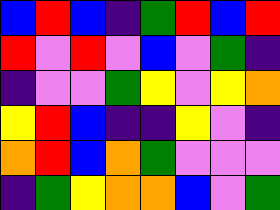[["blue", "red", "blue", "indigo", "green", "red", "blue", "red"], ["red", "violet", "red", "violet", "blue", "violet", "green", "indigo"], ["indigo", "violet", "violet", "green", "yellow", "violet", "yellow", "orange"], ["yellow", "red", "blue", "indigo", "indigo", "yellow", "violet", "indigo"], ["orange", "red", "blue", "orange", "green", "violet", "violet", "violet"], ["indigo", "green", "yellow", "orange", "orange", "blue", "violet", "green"]]